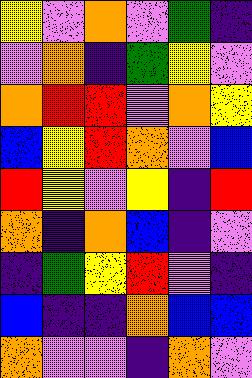[["yellow", "violet", "orange", "violet", "green", "indigo"], ["violet", "orange", "indigo", "green", "yellow", "violet"], ["orange", "red", "red", "violet", "orange", "yellow"], ["blue", "yellow", "red", "orange", "violet", "blue"], ["red", "yellow", "violet", "yellow", "indigo", "red"], ["orange", "indigo", "orange", "blue", "indigo", "violet"], ["indigo", "green", "yellow", "red", "violet", "indigo"], ["blue", "indigo", "indigo", "orange", "blue", "blue"], ["orange", "violet", "violet", "indigo", "orange", "violet"]]